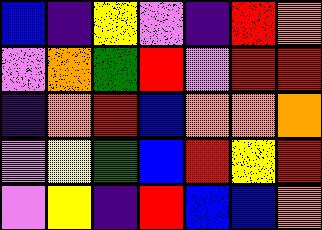[["blue", "indigo", "yellow", "violet", "indigo", "red", "orange"], ["violet", "orange", "green", "red", "violet", "red", "red"], ["indigo", "orange", "red", "blue", "orange", "orange", "orange"], ["violet", "yellow", "green", "blue", "red", "yellow", "red"], ["violet", "yellow", "indigo", "red", "blue", "blue", "orange"]]